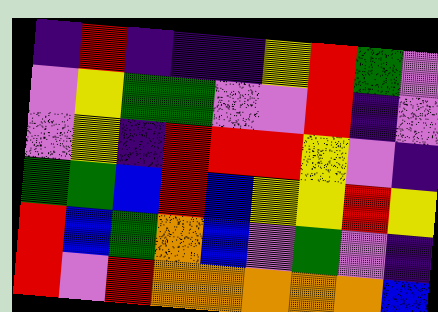[["indigo", "red", "indigo", "indigo", "indigo", "yellow", "red", "green", "violet"], ["violet", "yellow", "green", "green", "violet", "violet", "red", "indigo", "violet"], ["violet", "yellow", "indigo", "red", "red", "red", "yellow", "violet", "indigo"], ["green", "green", "blue", "red", "blue", "yellow", "yellow", "red", "yellow"], ["red", "blue", "green", "orange", "blue", "violet", "green", "violet", "indigo"], ["red", "violet", "red", "orange", "orange", "orange", "orange", "orange", "blue"]]